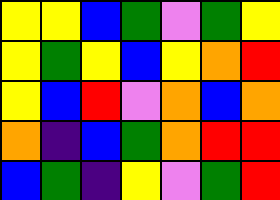[["yellow", "yellow", "blue", "green", "violet", "green", "yellow"], ["yellow", "green", "yellow", "blue", "yellow", "orange", "red"], ["yellow", "blue", "red", "violet", "orange", "blue", "orange"], ["orange", "indigo", "blue", "green", "orange", "red", "red"], ["blue", "green", "indigo", "yellow", "violet", "green", "red"]]